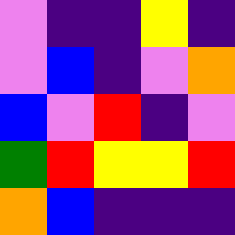[["violet", "indigo", "indigo", "yellow", "indigo"], ["violet", "blue", "indigo", "violet", "orange"], ["blue", "violet", "red", "indigo", "violet"], ["green", "red", "yellow", "yellow", "red"], ["orange", "blue", "indigo", "indigo", "indigo"]]